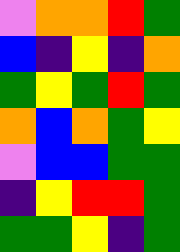[["violet", "orange", "orange", "red", "green"], ["blue", "indigo", "yellow", "indigo", "orange"], ["green", "yellow", "green", "red", "green"], ["orange", "blue", "orange", "green", "yellow"], ["violet", "blue", "blue", "green", "green"], ["indigo", "yellow", "red", "red", "green"], ["green", "green", "yellow", "indigo", "green"]]